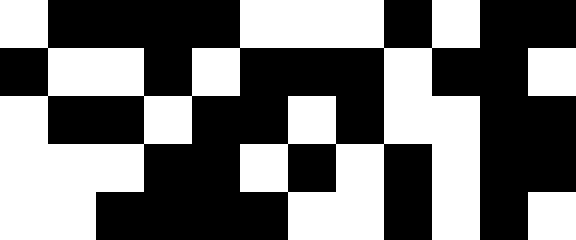[["white", "black", "black", "black", "black", "white", "white", "white", "black", "white", "black", "black"], ["black", "white", "white", "black", "white", "black", "black", "black", "white", "black", "black", "white"], ["white", "black", "black", "white", "black", "black", "white", "black", "white", "white", "black", "black"], ["white", "white", "white", "black", "black", "white", "black", "white", "black", "white", "black", "black"], ["white", "white", "black", "black", "black", "black", "white", "white", "black", "white", "black", "white"]]